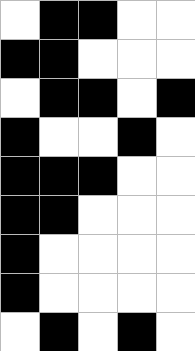[["white", "black", "black", "white", "white"], ["black", "black", "white", "white", "white"], ["white", "black", "black", "white", "black"], ["black", "white", "white", "black", "white"], ["black", "black", "black", "white", "white"], ["black", "black", "white", "white", "white"], ["black", "white", "white", "white", "white"], ["black", "white", "white", "white", "white"], ["white", "black", "white", "black", "white"]]